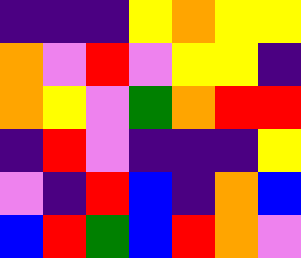[["indigo", "indigo", "indigo", "yellow", "orange", "yellow", "yellow"], ["orange", "violet", "red", "violet", "yellow", "yellow", "indigo"], ["orange", "yellow", "violet", "green", "orange", "red", "red"], ["indigo", "red", "violet", "indigo", "indigo", "indigo", "yellow"], ["violet", "indigo", "red", "blue", "indigo", "orange", "blue"], ["blue", "red", "green", "blue", "red", "orange", "violet"]]